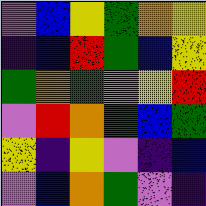[["violet", "blue", "yellow", "green", "orange", "yellow"], ["indigo", "blue", "red", "green", "blue", "yellow"], ["green", "orange", "green", "violet", "yellow", "red"], ["violet", "red", "orange", "green", "blue", "green"], ["yellow", "indigo", "yellow", "violet", "indigo", "blue"], ["violet", "blue", "orange", "green", "violet", "indigo"]]